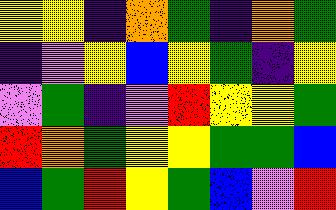[["yellow", "yellow", "indigo", "orange", "green", "indigo", "orange", "green"], ["indigo", "violet", "yellow", "blue", "yellow", "green", "indigo", "yellow"], ["violet", "green", "indigo", "violet", "red", "yellow", "yellow", "green"], ["red", "orange", "green", "yellow", "yellow", "green", "green", "blue"], ["blue", "green", "red", "yellow", "green", "blue", "violet", "red"]]